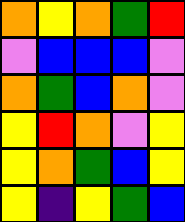[["orange", "yellow", "orange", "green", "red"], ["violet", "blue", "blue", "blue", "violet"], ["orange", "green", "blue", "orange", "violet"], ["yellow", "red", "orange", "violet", "yellow"], ["yellow", "orange", "green", "blue", "yellow"], ["yellow", "indigo", "yellow", "green", "blue"]]